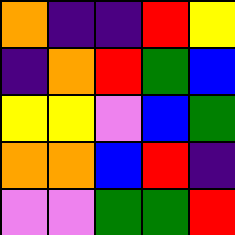[["orange", "indigo", "indigo", "red", "yellow"], ["indigo", "orange", "red", "green", "blue"], ["yellow", "yellow", "violet", "blue", "green"], ["orange", "orange", "blue", "red", "indigo"], ["violet", "violet", "green", "green", "red"]]